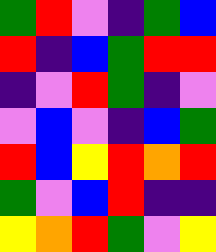[["green", "red", "violet", "indigo", "green", "blue"], ["red", "indigo", "blue", "green", "red", "red"], ["indigo", "violet", "red", "green", "indigo", "violet"], ["violet", "blue", "violet", "indigo", "blue", "green"], ["red", "blue", "yellow", "red", "orange", "red"], ["green", "violet", "blue", "red", "indigo", "indigo"], ["yellow", "orange", "red", "green", "violet", "yellow"]]